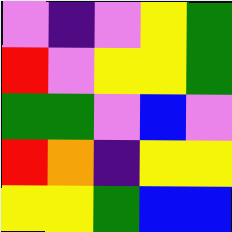[["violet", "indigo", "violet", "yellow", "green"], ["red", "violet", "yellow", "yellow", "green"], ["green", "green", "violet", "blue", "violet"], ["red", "orange", "indigo", "yellow", "yellow"], ["yellow", "yellow", "green", "blue", "blue"]]